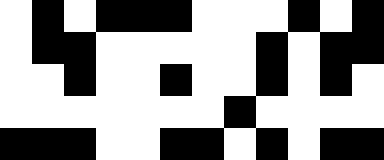[["white", "black", "white", "black", "black", "black", "white", "white", "white", "black", "white", "black"], ["white", "black", "black", "white", "white", "white", "white", "white", "black", "white", "black", "black"], ["white", "white", "black", "white", "white", "black", "white", "white", "black", "white", "black", "white"], ["white", "white", "white", "white", "white", "white", "white", "black", "white", "white", "white", "white"], ["black", "black", "black", "white", "white", "black", "black", "white", "black", "white", "black", "black"]]